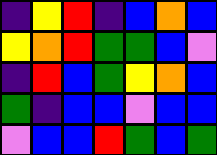[["indigo", "yellow", "red", "indigo", "blue", "orange", "blue"], ["yellow", "orange", "red", "green", "green", "blue", "violet"], ["indigo", "red", "blue", "green", "yellow", "orange", "blue"], ["green", "indigo", "blue", "blue", "violet", "blue", "blue"], ["violet", "blue", "blue", "red", "green", "blue", "green"]]